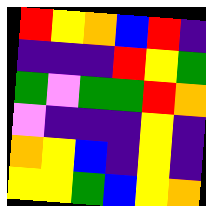[["red", "yellow", "orange", "blue", "red", "indigo"], ["indigo", "indigo", "indigo", "red", "yellow", "green"], ["green", "violet", "green", "green", "red", "orange"], ["violet", "indigo", "indigo", "indigo", "yellow", "indigo"], ["orange", "yellow", "blue", "indigo", "yellow", "indigo"], ["yellow", "yellow", "green", "blue", "yellow", "orange"]]